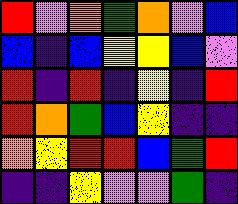[["red", "violet", "orange", "green", "orange", "violet", "blue"], ["blue", "indigo", "blue", "yellow", "yellow", "blue", "violet"], ["red", "indigo", "red", "indigo", "yellow", "indigo", "red"], ["red", "orange", "green", "blue", "yellow", "indigo", "indigo"], ["orange", "yellow", "red", "red", "blue", "green", "red"], ["indigo", "indigo", "yellow", "violet", "violet", "green", "indigo"]]